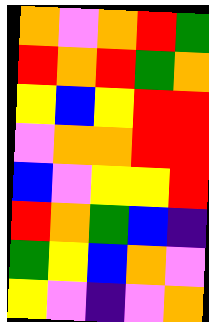[["orange", "violet", "orange", "red", "green"], ["red", "orange", "red", "green", "orange"], ["yellow", "blue", "yellow", "red", "red"], ["violet", "orange", "orange", "red", "red"], ["blue", "violet", "yellow", "yellow", "red"], ["red", "orange", "green", "blue", "indigo"], ["green", "yellow", "blue", "orange", "violet"], ["yellow", "violet", "indigo", "violet", "orange"]]